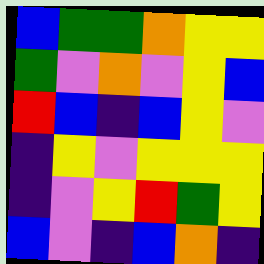[["blue", "green", "green", "orange", "yellow", "yellow"], ["green", "violet", "orange", "violet", "yellow", "blue"], ["red", "blue", "indigo", "blue", "yellow", "violet"], ["indigo", "yellow", "violet", "yellow", "yellow", "yellow"], ["indigo", "violet", "yellow", "red", "green", "yellow"], ["blue", "violet", "indigo", "blue", "orange", "indigo"]]